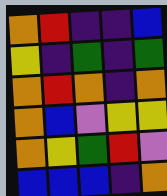[["orange", "red", "indigo", "indigo", "blue"], ["yellow", "indigo", "green", "indigo", "green"], ["orange", "red", "orange", "indigo", "orange"], ["orange", "blue", "violet", "yellow", "yellow"], ["orange", "yellow", "green", "red", "violet"], ["blue", "blue", "blue", "indigo", "orange"]]